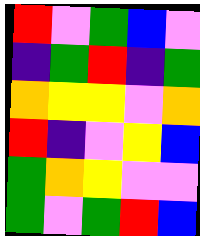[["red", "violet", "green", "blue", "violet"], ["indigo", "green", "red", "indigo", "green"], ["orange", "yellow", "yellow", "violet", "orange"], ["red", "indigo", "violet", "yellow", "blue"], ["green", "orange", "yellow", "violet", "violet"], ["green", "violet", "green", "red", "blue"]]